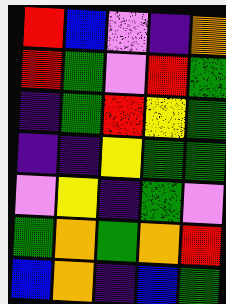[["red", "blue", "violet", "indigo", "orange"], ["red", "green", "violet", "red", "green"], ["indigo", "green", "red", "yellow", "green"], ["indigo", "indigo", "yellow", "green", "green"], ["violet", "yellow", "indigo", "green", "violet"], ["green", "orange", "green", "orange", "red"], ["blue", "orange", "indigo", "blue", "green"]]